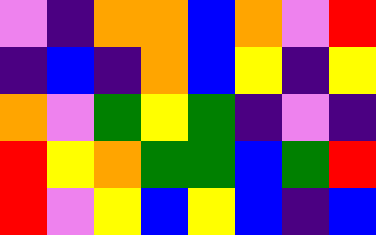[["violet", "indigo", "orange", "orange", "blue", "orange", "violet", "red"], ["indigo", "blue", "indigo", "orange", "blue", "yellow", "indigo", "yellow"], ["orange", "violet", "green", "yellow", "green", "indigo", "violet", "indigo"], ["red", "yellow", "orange", "green", "green", "blue", "green", "red"], ["red", "violet", "yellow", "blue", "yellow", "blue", "indigo", "blue"]]